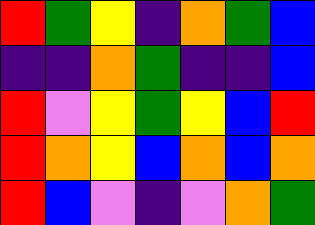[["red", "green", "yellow", "indigo", "orange", "green", "blue"], ["indigo", "indigo", "orange", "green", "indigo", "indigo", "blue"], ["red", "violet", "yellow", "green", "yellow", "blue", "red"], ["red", "orange", "yellow", "blue", "orange", "blue", "orange"], ["red", "blue", "violet", "indigo", "violet", "orange", "green"]]